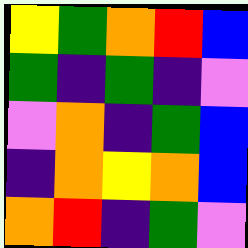[["yellow", "green", "orange", "red", "blue"], ["green", "indigo", "green", "indigo", "violet"], ["violet", "orange", "indigo", "green", "blue"], ["indigo", "orange", "yellow", "orange", "blue"], ["orange", "red", "indigo", "green", "violet"]]